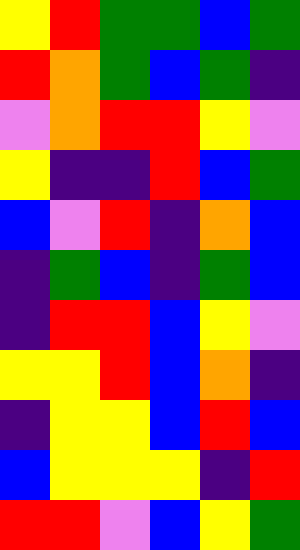[["yellow", "red", "green", "green", "blue", "green"], ["red", "orange", "green", "blue", "green", "indigo"], ["violet", "orange", "red", "red", "yellow", "violet"], ["yellow", "indigo", "indigo", "red", "blue", "green"], ["blue", "violet", "red", "indigo", "orange", "blue"], ["indigo", "green", "blue", "indigo", "green", "blue"], ["indigo", "red", "red", "blue", "yellow", "violet"], ["yellow", "yellow", "red", "blue", "orange", "indigo"], ["indigo", "yellow", "yellow", "blue", "red", "blue"], ["blue", "yellow", "yellow", "yellow", "indigo", "red"], ["red", "red", "violet", "blue", "yellow", "green"]]